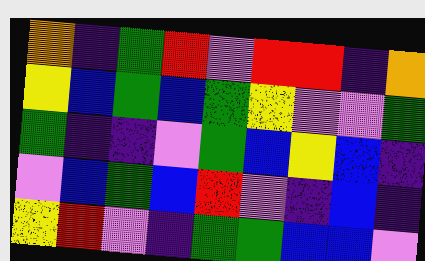[["orange", "indigo", "green", "red", "violet", "red", "red", "indigo", "orange"], ["yellow", "blue", "green", "blue", "green", "yellow", "violet", "violet", "green"], ["green", "indigo", "indigo", "violet", "green", "blue", "yellow", "blue", "indigo"], ["violet", "blue", "green", "blue", "red", "violet", "indigo", "blue", "indigo"], ["yellow", "red", "violet", "indigo", "green", "green", "blue", "blue", "violet"]]